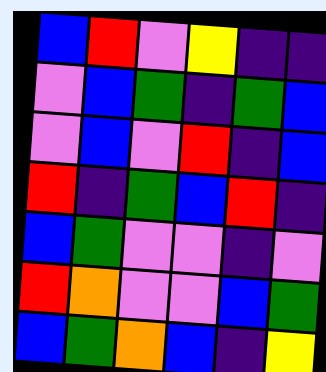[["blue", "red", "violet", "yellow", "indigo", "indigo"], ["violet", "blue", "green", "indigo", "green", "blue"], ["violet", "blue", "violet", "red", "indigo", "blue"], ["red", "indigo", "green", "blue", "red", "indigo"], ["blue", "green", "violet", "violet", "indigo", "violet"], ["red", "orange", "violet", "violet", "blue", "green"], ["blue", "green", "orange", "blue", "indigo", "yellow"]]